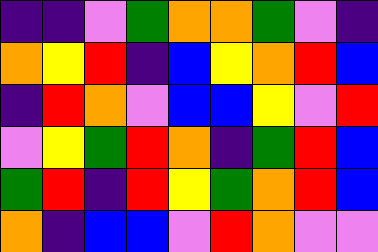[["indigo", "indigo", "violet", "green", "orange", "orange", "green", "violet", "indigo"], ["orange", "yellow", "red", "indigo", "blue", "yellow", "orange", "red", "blue"], ["indigo", "red", "orange", "violet", "blue", "blue", "yellow", "violet", "red"], ["violet", "yellow", "green", "red", "orange", "indigo", "green", "red", "blue"], ["green", "red", "indigo", "red", "yellow", "green", "orange", "red", "blue"], ["orange", "indigo", "blue", "blue", "violet", "red", "orange", "violet", "violet"]]